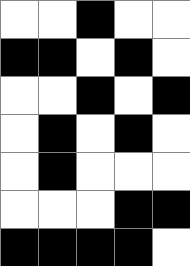[["white", "white", "black", "white", "white"], ["black", "black", "white", "black", "white"], ["white", "white", "black", "white", "black"], ["white", "black", "white", "black", "white"], ["white", "black", "white", "white", "white"], ["white", "white", "white", "black", "black"], ["black", "black", "black", "black", "white"]]